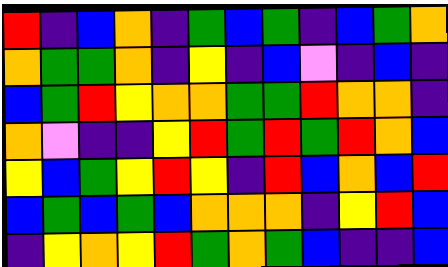[["red", "indigo", "blue", "orange", "indigo", "green", "blue", "green", "indigo", "blue", "green", "orange"], ["orange", "green", "green", "orange", "indigo", "yellow", "indigo", "blue", "violet", "indigo", "blue", "indigo"], ["blue", "green", "red", "yellow", "orange", "orange", "green", "green", "red", "orange", "orange", "indigo"], ["orange", "violet", "indigo", "indigo", "yellow", "red", "green", "red", "green", "red", "orange", "blue"], ["yellow", "blue", "green", "yellow", "red", "yellow", "indigo", "red", "blue", "orange", "blue", "red"], ["blue", "green", "blue", "green", "blue", "orange", "orange", "orange", "indigo", "yellow", "red", "blue"], ["indigo", "yellow", "orange", "yellow", "red", "green", "orange", "green", "blue", "indigo", "indigo", "blue"]]